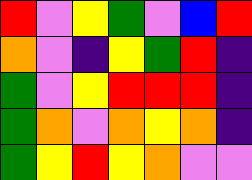[["red", "violet", "yellow", "green", "violet", "blue", "red"], ["orange", "violet", "indigo", "yellow", "green", "red", "indigo"], ["green", "violet", "yellow", "red", "red", "red", "indigo"], ["green", "orange", "violet", "orange", "yellow", "orange", "indigo"], ["green", "yellow", "red", "yellow", "orange", "violet", "violet"]]